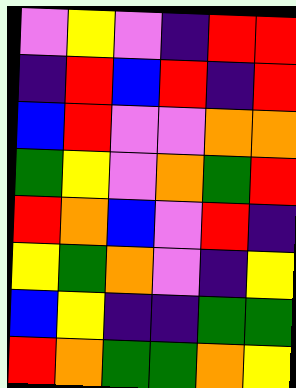[["violet", "yellow", "violet", "indigo", "red", "red"], ["indigo", "red", "blue", "red", "indigo", "red"], ["blue", "red", "violet", "violet", "orange", "orange"], ["green", "yellow", "violet", "orange", "green", "red"], ["red", "orange", "blue", "violet", "red", "indigo"], ["yellow", "green", "orange", "violet", "indigo", "yellow"], ["blue", "yellow", "indigo", "indigo", "green", "green"], ["red", "orange", "green", "green", "orange", "yellow"]]